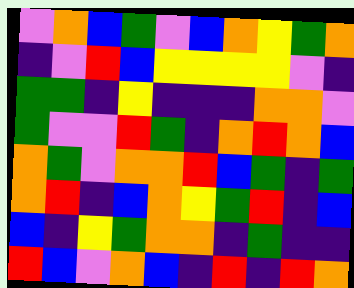[["violet", "orange", "blue", "green", "violet", "blue", "orange", "yellow", "green", "orange"], ["indigo", "violet", "red", "blue", "yellow", "yellow", "yellow", "yellow", "violet", "indigo"], ["green", "green", "indigo", "yellow", "indigo", "indigo", "indigo", "orange", "orange", "violet"], ["green", "violet", "violet", "red", "green", "indigo", "orange", "red", "orange", "blue"], ["orange", "green", "violet", "orange", "orange", "red", "blue", "green", "indigo", "green"], ["orange", "red", "indigo", "blue", "orange", "yellow", "green", "red", "indigo", "blue"], ["blue", "indigo", "yellow", "green", "orange", "orange", "indigo", "green", "indigo", "indigo"], ["red", "blue", "violet", "orange", "blue", "indigo", "red", "indigo", "red", "orange"]]